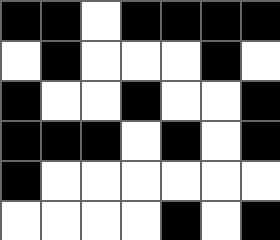[["black", "black", "white", "black", "black", "black", "black"], ["white", "black", "white", "white", "white", "black", "white"], ["black", "white", "white", "black", "white", "white", "black"], ["black", "black", "black", "white", "black", "white", "black"], ["black", "white", "white", "white", "white", "white", "white"], ["white", "white", "white", "white", "black", "white", "black"]]